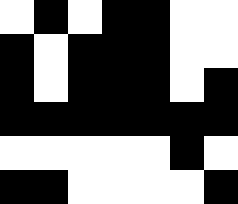[["white", "black", "white", "black", "black", "white", "white"], ["black", "white", "black", "black", "black", "white", "white"], ["black", "white", "black", "black", "black", "white", "black"], ["black", "black", "black", "black", "black", "black", "black"], ["white", "white", "white", "white", "white", "black", "white"], ["black", "black", "white", "white", "white", "white", "black"]]